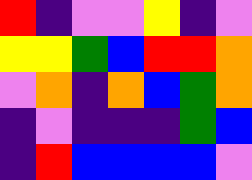[["red", "indigo", "violet", "violet", "yellow", "indigo", "violet"], ["yellow", "yellow", "green", "blue", "red", "red", "orange"], ["violet", "orange", "indigo", "orange", "blue", "green", "orange"], ["indigo", "violet", "indigo", "indigo", "indigo", "green", "blue"], ["indigo", "red", "blue", "blue", "blue", "blue", "violet"]]